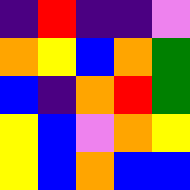[["indigo", "red", "indigo", "indigo", "violet"], ["orange", "yellow", "blue", "orange", "green"], ["blue", "indigo", "orange", "red", "green"], ["yellow", "blue", "violet", "orange", "yellow"], ["yellow", "blue", "orange", "blue", "blue"]]